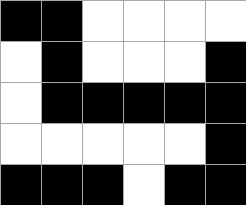[["black", "black", "white", "white", "white", "white"], ["white", "black", "white", "white", "white", "black"], ["white", "black", "black", "black", "black", "black"], ["white", "white", "white", "white", "white", "black"], ["black", "black", "black", "white", "black", "black"]]